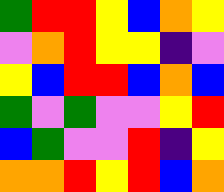[["green", "red", "red", "yellow", "blue", "orange", "yellow"], ["violet", "orange", "red", "yellow", "yellow", "indigo", "violet"], ["yellow", "blue", "red", "red", "blue", "orange", "blue"], ["green", "violet", "green", "violet", "violet", "yellow", "red"], ["blue", "green", "violet", "violet", "red", "indigo", "yellow"], ["orange", "orange", "red", "yellow", "red", "blue", "orange"]]